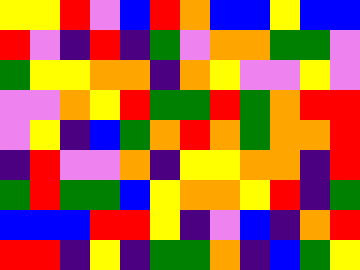[["yellow", "yellow", "red", "violet", "blue", "red", "orange", "blue", "blue", "yellow", "blue", "blue"], ["red", "violet", "indigo", "red", "indigo", "green", "violet", "orange", "orange", "green", "green", "violet"], ["green", "yellow", "yellow", "orange", "orange", "indigo", "orange", "yellow", "violet", "violet", "yellow", "violet"], ["violet", "violet", "orange", "yellow", "red", "green", "green", "red", "green", "orange", "red", "red"], ["violet", "yellow", "indigo", "blue", "green", "orange", "red", "orange", "green", "orange", "orange", "red"], ["indigo", "red", "violet", "violet", "orange", "indigo", "yellow", "yellow", "orange", "orange", "indigo", "red"], ["green", "red", "green", "green", "blue", "yellow", "orange", "orange", "yellow", "red", "indigo", "green"], ["blue", "blue", "blue", "red", "red", "yellow", "indigo", "violet", "blue", "indigo", "orange", "red"], ["red", "red", "indigo", "yellow", "indigo", "green", "green", "orange", "indigo", "blue", "green", "yellow"]]